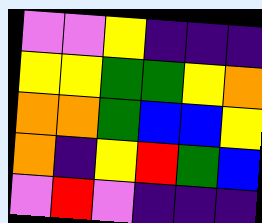[["violet", "violet", "yellow", "indigo", "indigo", "indigo"], ["yellow", "yellow", "green", "green", "yellow", "orange"], ["orange", "orange", "green", "blue", "blue", "yellow"], ["orange", "indigo", "yellow", "red", "green", "blue"], ["violet", "red", "violet", "indigo", "indigo", "indigo"]]